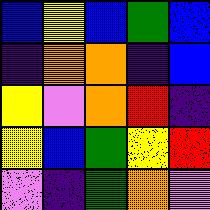[["blue", "yellow", "blue", "green", "blue"], ["indigo", "orange", "orange", "indigo", "blue"], ["yellow", "violet", "orange", "red", "indigo"], ["yellow", "blue", "green", "yellow", "red"], ["violet", "indigo", "green", "orange", "violet"]]